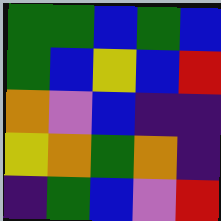[["green", "green", "blue", "green", "blue"], ["green", "blue", "yellow", "blue", "red"], ["orange", "violet", "blue", "indigo", "indigo"], ["yellow", "orange", "green", "orange", "indigo"], ["indigo", "green", "blue", "violet", "red"]]